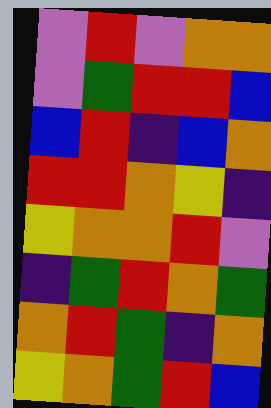[["violet", "red", "violet", "orange", "orange"], ["violet", "green", "red", "red", "blue"], ["blue", "red", "indigo", "blue", "orange"], ["red", "red", "orange", "yellow", "indigo"], ["yellow", "orange", "orange", "red", "violet"], ["indigo", "green", "red", "orange", "green"], ["orange", "red", "green", "indigo", "orange"], ["yellow", "orange", "green", "red", "blue"]]